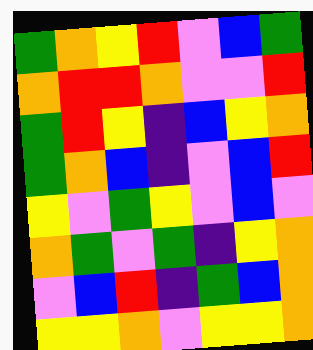[["green", "orange", "yellow", "red", "violet", "blue", "green"], ["orange", "red", "red", "orange", "violet", "violet", "red"], ["green", "red", "yellow", "indigo", "blue", "yellow", "orange"], ["green", "orange", "blue", "indigo", "violet", "blue", "red"], ["yellow", "violet", "green", "yellow", "violet", "blue", "violet"], ["orange", "green", "violet", "green", "indigo", "yellow", "orange"], ["violet", "blue", "red", "indigo", "green", "blue", "orange"], ["yellow", "yellow", "orange", "violet", "yellow", "yellow", "orange"]]